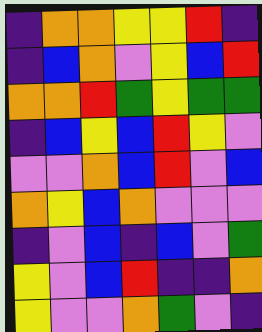[["indigo", "orange", "orange", "yellow", "yellow", "red", "indigo"], ["indigo", "blue", "orange", "violet", "yellow", "blue", "red"], ["orange", "orange", "red", "green", "yellow", "green", "green"], ["indigo", "blue", "yellow", "blue", "red", "yellow", "violet"], ["violet", "violet", "orange", "blue", "red", "violet", "blue"], ["orange", "yellow", "blue", "orange", "violet", "violet", "violet"], ["indigo", "violet", "blue", "indigo", "blue", "violet", "green"], ["yellow", "violet", "blue", "red", "indigo", "indigo", "orange"], ["yellow", "violet", "violet", "orange", "green", "violet", "indigo"]]